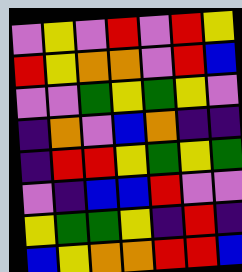[["violet", "yellow", "violet", "red", "violet", "red", "yellow"], ["red", "yellow", "orange", "orange", "violet", "red", "blue"], ["violet", "violet", "green", "yellow", "green", "yellow", "violet"], ["indigo", "orange", "violet", "blue", "orange", "indigo", "indigo"], ["indigo", "red", "red", "yellow", "green", "yellow", "green"], ["violet", "indigo", "blue", "blue", "red", "violet", "violet"], ["yellow", "green", "green", "yellow", "indigo", "red", "indigo"], ["blue", "yellow", "orange", "orange", "red", "red", "blue"]]